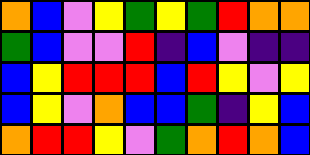[["orange", "blue", "violet", "yellow", "green", "yellow", "green", "red", "orange", "orange"], ["green", "blue", "violet", "violet", "red", "indigo", "blue", "violet", "indigo", "indigo"], ["blue", "yellow", "red", "red", "red", "blue", "red", "yellow", "violet", "yellow"], ["blue", "yellow", "violet", "orange", "blue", "blue", "green", "indigo", "yellow", "blue"], ["orange", "red", "red", "yellow", "violet", "green", "orange", "red", "orange", "blue"]]